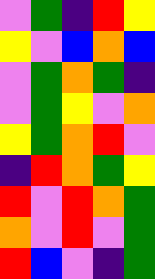[["violet", "green", "indigo", "red", "yellow"], ["yellow", "violet", "blue", "orange", "blue"], ["violet", "green", "orange", "green", "indigo"], ["violet", "green", "yellow", "violet", "orange"], ["yellow", "green", "orange", "red", "violet"], ["indigo", "red", "orange", "green", "yellow"], ["red", "violet", "red", "orange", "green"], ["orange", "violet", "red", "violet", "green"], ["red", "blue", "violet", "indigo", "green"]]